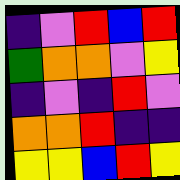[["indigo", "violet", "red", "blue", "red"], ["green", "orange", "orange", "violet", "yellow"], ["indigo", "violet", "indigo", "red", "violet"], ["orange", "orange", "red", "indigo", "indigo"], ["yellow", "yellow", "blue", "red", "yellow"]]